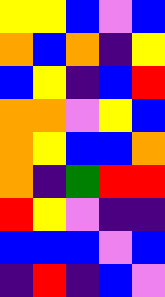[["yellow", "yellow", "blue", "violet", "blue"], ["orange", "blue", "orange", "indigo", "yellow"], ["blue", "yellow", "indigo", "blue", "red"], ["orange", "orange", "violet", "yellow", "blue"], ["orange", "yellow", "blue", "blue", "orange"], ["orange", "indigo", "green", "red", "red"], ["red", "yellow", "violet", "indigo", "indigo"], ["blue", "blue", "blue", "violet", "blue"], ["indigo", "red", "indigo", "blue", "violet"]]